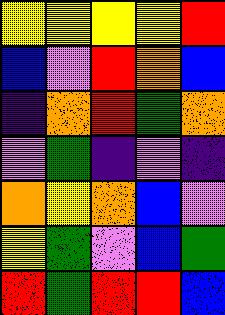[["yellow", "yellow", "yellow", "yellow", "red"], ["blue", "violet", "red", "orange", "blue"], ["indigo", "orange", "red", "green", "orange"], ["violet", "green", "indigo", "violet", "indigo"], ["orange", "yellow", "orange", "blue", "violet"], ["yellow", "green", "violet", "blue", "green"], ["red", "green", "red", "red", "blue"]]